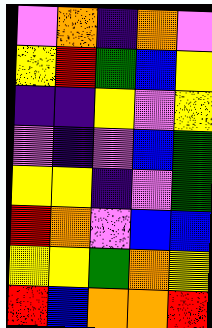[["violet", "orange", "indigo", "orange", "violet"], ["yellow", "red", "green", "blue", "yellow"], ["indigo", "indigo", "yellow", "violet", "yellow"], ["violet", "indigo", "violet", "blue", "green"], ["yellow", "yellow", "indigo", "violet", "green"], ["red", "orange", "violet", "blue", "blue"], ["yellow", "yellow", "green", "orange", "yellow"], ["red", "blue", "orange", "orange", "red"]]